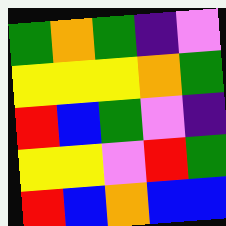[["green", "orange", "green", "indigo", "violet"], ["yellow", "yellow", "yellow", "orange", "green"], ["red", "blue", "green", "violet", "indigo"], ["yellow", "yellow", "violet", "red", "green"], ["red", "blue", "orange", "blue", "blue"]]